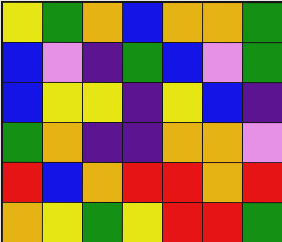[["yellow", "green", "orange", "blue", "orange", "orange", "green"], ["blue", "violet", "indigo", "green", "blue", "violet", "green"], ["blue", "yellow", "yellow", "indigo", "yellow", "blue", "indigo"], ["green", "orange", "indigo", "indigo", "orange", "orange", "violet"], ["red", "blue", "orange", "red", "red", "orange", "red"], ["orange", "yellow", "green", "yellow", "red", "red", "green"]]